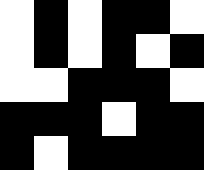[["white", "black", "white", "black", "black", "white"], ["white", "black", "white", "black", "white", "black"], ["white", "white", "black", "black", "black", "white"], ["black", "black", "black", "white", "black", "black"], ["black", "white", "black", "black", "black", "black"]]